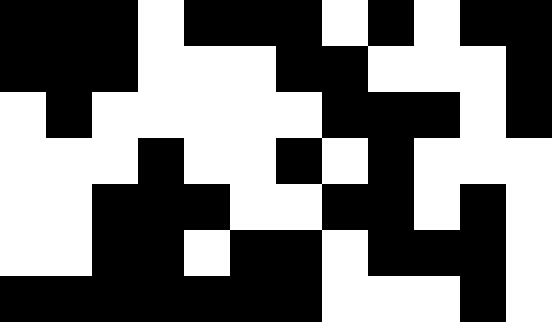[["black", "black", "black", "white", "black", "black", "black", "white", "black", "white", "black", "black"], ["black", "black", "black", "white", "white", "white", "black", "black", "white", "white", "white", "black"], ["white", "black", "white", "white", "white", "white", "white", "black", "black", "black", "white", "black"], ["white", "white", "white", "black", "white", "white", "black", "white", "black", "white", "white", "white"], ["white", "white", "black", "black", "black", "white", "white", "black", "black", "white", "black", "white"], ["white", "white", "black", "black", "white", "black", "black", "white", "black", "black", "black", "white"], ["black", "black", "black", "black", "black", "black", "black", "white", "white", "white", "black", "white"]]